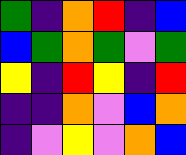[["green", "indigo", "orange", "red", "indigo", "blue"], ["blue", "green", "orange", "green", "violet", "green"], ["yellow", "indigo", "red", "yellow", "indigo", "red"], ["indigo", "indigo", "orange", "violet", "blue", "orange"], ["indigo", "violet", "yellow", "violet", "orange", "blue"]]